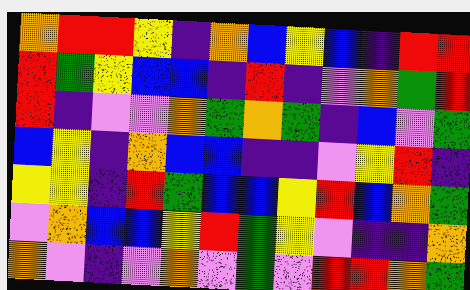[["orange", "red", "red", "yellow", "indigo", "orange", "blue", "yellow", "blue", "indigo", "red", "red"], ["red", "green", "yellow", "blue", "blue", "indigo", "red", "indigo", "violet", "orange", "green", "red"], ["red", "indigo", "violet", "violet", "orange", "green", "orange", "green", "indigo", "blue", "violet", "green"], ["blue", "yellow", "indigo", "orange", "blue", "blue", "indigo", "indigo", "violet", "yellow", "red", "indigo"], ["yellow", "yellow", "indigo", "red", "green", "blue", "blue", "yellow", "red", "blue", "orange", "green"], ["violet", "orange", "blue", "blue", "yellow", "red", "green", "yellow", "violet", "indigo", "indigo", "orange"], ["orange", "violet", "indigo", "violet", "orange", "violet", "green", "violet", "red", "red", "orange", "green"]]